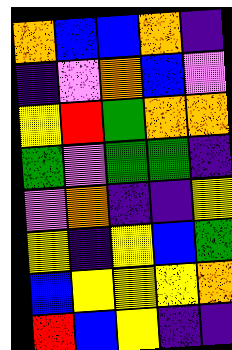[["orange", "blue", "blue", "orange", "indigo"], ["indigo", "violet", "orange", "blue", "violet"], ["yellow", "red", "green", "orange", "orange"], ["green", "violet", "green", "green", "indigo"], ["violet", "orange", "indigo", "indigo", "yellow"], ["yellow", "indigo", "yellow", "blue", "green"], ["blue", "yellow", "yellow", "yellow", "orange"], ["red", "blue", "yellow", "indigo", "indigo"]]